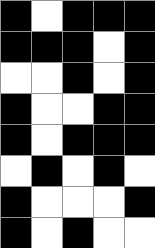[["black", "white", "black", "black", "black"], ["black", "black", "black", "white", "black"], ["white", "white", "black", "white", "black"], ["black", "white", "white", "black", "black"], ["black", "white", "black", "black", "black"], ["white", "black", "white", "black", "white"], ["black", "white", "white", "white", "black"], ["black", "white", "black", "white", "white"]]